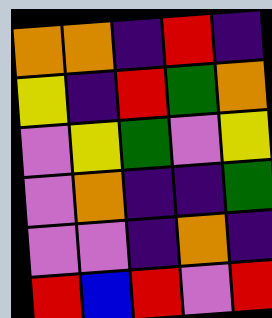[["orange", "orange", "indigo", "red", "indigo"], ["yellow", "indigo", "red", "green", "orange"], ["violet", "yellow", "green", "violet", "yellow"], ["violet", "orange", "indigo", "indigo", "green"], ["violet", "violet", "indigo", "orange", "indigo"], ["red", "blue", "red", "violet", "red"]]